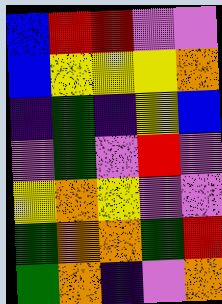[["blue", "red", "red", "violet", "violet"], ["blue", "yellow", "yellow", "yellow", "orange"], ["indigo", "green", "indigo", "yellow", "blue"], ["violet", "green", "violet", "red", "violet"], ["yellow", "orange", "yellow", "violet", "violet"], ["green", "orange", "orange", "green", "red"], ["green", "orange", "indigo", "violet", "orange"]]